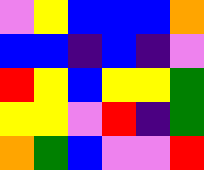[["violet", "yellow", "blue", "blue", "blue", "orange"], ["blue", "blue", "indigo", "blue", "indigo", "violet"], ["red", "yellow", "blue", "yellow", "yellow", "green"], ["yellow", "yellow", "violet", "red", "indigo", "green"], ["orange", "green", "blue", "violet", "violet", "red"]]